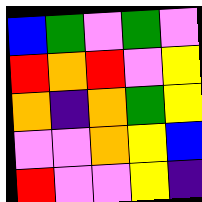[["blue", "green", "violet", "green", "violet"], ["red", "orange", "red", "violet", "yellow"], ["orange", "indigo", "orange", "green", "yellow"], ["violet", "violet", "orange", "yellow", "blue"], ["red", "violet", "violet", "yellow", "indigo"]]